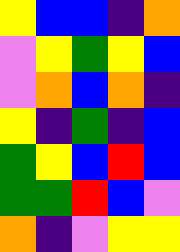[["yellow", "blue", "blue", "indigo", "orange"], ["violet", "yellow", "green", "yellow", "blue"], ["violet", "orange", "blue", "orange", "indigo"], ["yellow", "indigo", "green", "indigo", "blue"], ["green", "yellow", "blue", "red", "blue"], ["green", "green", "red", "blue", "violet"], ["orange", "indigo", "violet", "yellow", "yellow"]]